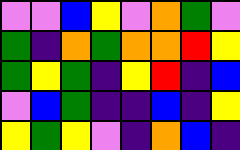[["violet", "violet", "blue", "yellow", "violet", "orange", "green", "violet"], ["green", "indigo", "orange", "green", "orange", "orange", "red", "yellow"], ["green", "yellow", "green", "indigo", "yellow", "red", "indigo", "blue"], ["violet", "blue", "green", "indigo", "indigo", "blue", "indigo", "yellow"], ["yellow", "green", "yellow", "violet", "indigo", "orange", "blue", "indigo"]]